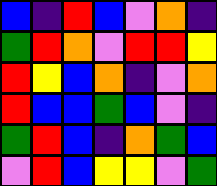[["blue", "indigo", "red", "blue", "violet", "orange", "indigo"], ["green", "red", "orange", "violet", "red", "red", "yellow"], ["red", "yellow", "blue", "orange", "indigo", "violet", "orange"], ["red", "blue", "blue", "green", "blue", "violet", "indigo"], ["green", "red", "blue", "indigo", "orange", "green", "blue"], ["violet", "red", "blue", "yellow", "yellow", "violet", "green"]]